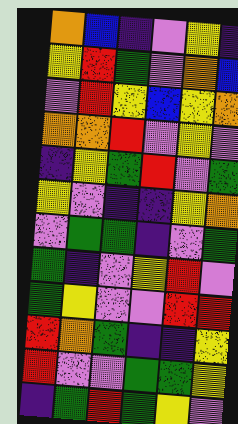[["orange", "blue", "indigo", "violet", "yellow", "indigo"], ["yellow", "red", "green", "violet", "orange", "blue"], ["violet", "red", "yellow", "blue", "yellow", "orange"], ["orange", "orange", "red", "violet", "yellow", "violet"], ["indigo", "yellow", "green", "red", "violet", "green"], ["yellow", "violet", "indigo", "indigo", "yellow", "orange"], ["violet", "green", "green", "indigo", "violet", "green"], ["green", "indigo", "violet", "yellow", "red", "violet"], ["green", "yellow", "violet", "violet", "red", "red"], ["red", "orange", "green", "indigo", "indigo", "yellow"], ["red", "violet", "violet", "green", "green", "yellow"], ["indigo", "green", "red", "green", "yellow", "violet"]]